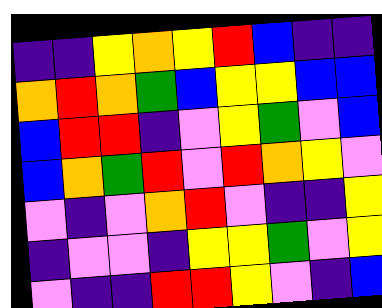[["indigo", "indigo", "yellow", "orange", "yellow", "red", "blue", "indigo", "indigo"], ["orange", "red", "orange", "green", "blue", "yellow", "yellow", "blue", "blue"], ["blue", "red", "red", "indigo", "violet", "yellow", "green", "violet", "blue"], ["blue", "orange", "green", "red", "violet", "red", "orange", "yellow", "violet"], ["violet", "indigo", "violet", "orange", "red", "violet", "indigo", "indigo", "yellow"], ["indigo", "violet", "violet", "indigo", "yellow", "yellow", "green", "violet", "yellow"], ["violet", "indigo", "indigo", "red", "red", "yellow", "violet", "indigo", "blue"]]